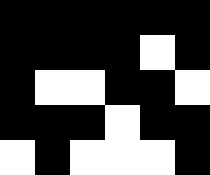[["black", "black", "black", "black", "black", "black"], ["black", "black", "black", "black", "white", "black"], ["black", "white", "white", "black", "black", "white"], ["black", "black", "black", "white", "black", "black"], ["white", "black", "white", "white", "white", "black"]]